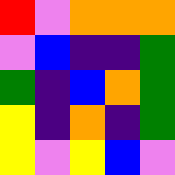[["red", "violet", "orange", "orange", "orange"], ["violet", "blue", "indigo", "indigo", "green"], ["green", "indigo", "blue", "orange", "green"], ["yellow", "indigo", "orange", "indigo", "green"], ["yellow", "violet", "yellow", "blue", "violet"]]